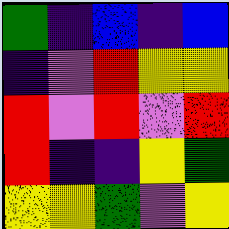[["green", "indigo", "blue", "indigo", "blue"], ["indigo", "violet", "red", "yellow", "yellow"], ["red", "violet", "red", "violet", "red"], ["red", "indigo", "indigo", "yellow", "green"], ["yellow", "yellow", "green", "violet", "yellow"]]